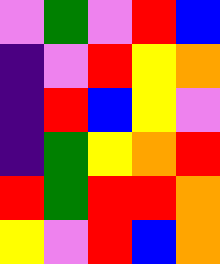[["violet", "green", "violet", "red", "blue"], ["indigo", "violet", "red", "yellow", "orange"], ["indigo", "red", "blue", "yellow", "violet"], ["indigo", "green", "yellow", "orange", "red"], ["red", "green", "red", "red", "orange"], ["yellow", "violet", "red", "blue", "orange"]]